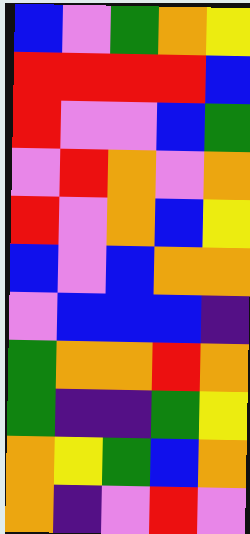[["blue", "violet", "green", "orange", "yellow"], ["red", "red", "red", "red", "blue"], ["red", "violet", "violet", "blue", "green"], ["violet", "red", "orange", "violet", "orange"], ["red", "violet", "orange", "blue", "yellow"], ["blue", "violet", "blue", "orange", "orange"], ["violet", "blue", "blue", "blue", "indigo"], ["green", "orange", "orange", "red", "orange"], ["green", "indigo", "indigo", "green", "yellow"], ["orange", "yellow", "green", "blue", "orange"], ["orange", "indigo", "violet", "red", "violet"]]